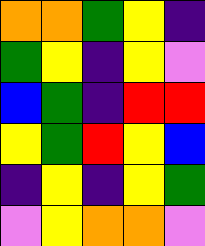[["orange", "orange", "green", "yellow", "indigo"], ["green", "yellow", "indigo", "yellow", "violet"], ["blue", "green", "indigo", "red", "red"], ["yellow", "green", "red", "yellow", "blue"], ["indigo", "yellow", "indigo", "yellow", "green"], ["violet", "yellow", "orange", "orange", "violet"]]